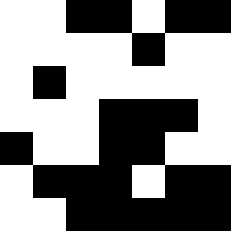[["white", "white", "black", "black", "white", "black", "black"], ["white", "white", "white", "white", "black", "white", "white"], ["white", "black", "white", "white", "white", "white", "white"], ["white", "white", "white", "black", "black", "black", "white"], ["black", "white", "white", "black", "black", "white", "white"], ["white", "black", "black", "black", "white", "black", "black"], ["white", "white", "black", "black", "black", "black", "black"]]